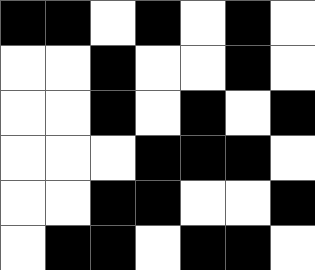[["black", "black", "white", "black", "white", "black", "white"], ["white", "white", "black", "white", "white", "black", "white"], ["white", "white", "black", "white", "black", "white", "black"], ["white", "white", "white", "black", "black", "black", "white"], ["white", "white", "black", "black", "white", "white", "black"], ["white", "black", "black", "white", "black", "black", "white"]]